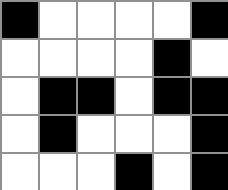[["black", "white", "white", "white", "white", "black"], ["white", "white", "white", "white", "black", "white"], ["white", "black", "black", "white", "black", "black"], ["white", "black", "white", "white", "white", "black"], ["white", "white", "white", "black", "white", "black"]]